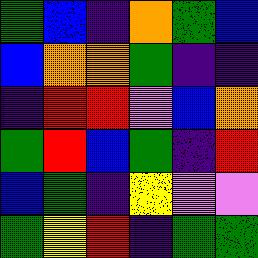[["green", "blue", "indigo", "orange", "green", "blue"], ["blue", "orange", "orange", "green", "indigo", "indigo"], ["indigo", "red", "red", "violet", "blue", "orange"], ["green", "red", "blue", "green", "indigo", "red"], ["blue", "green", "indigo", "yellow", "violet", "violet"], ["green", "yellow", "red", "indigo", "green", "green"]]